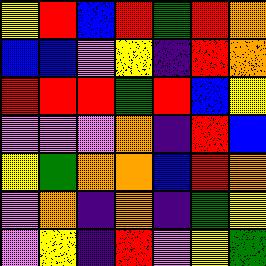[["yellow", "red", "blue", "red", "green", "red", "orange"], ["blue", "blue", "violet", "yellow", "indigo", "red", "orange"], ["red", "red", "red", "green", "red", "blue", "yellow"], ["violet", "violet", "violet", "orange", "indigo", "red", "blue"], ["yellow", "green", "orange", "orange", "blue", "red", "orange"], ["violet", "orange", "indigo", "orange", "indigo", "green", "yellow"], ["violet", "yellow", "indigo", "red", "violet", "yellow", "green"]]